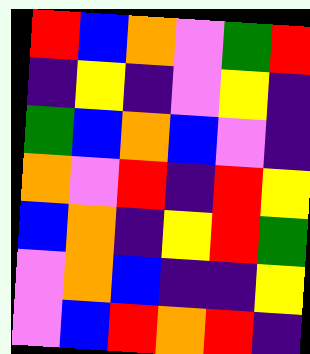[["red", "blue", "orange", "violet", "green", "red"], ["indigo", "yellow", "indigo", "violet", "yellow", "indigo"], ["green", "blue", "orange", "blue", "violet", "indigo"], ["orange", "violet", "red", "indigo", "red", "yellow"], ["blue", "orange", "indigo", "yellow", "red", "green"], ["violet", "orange", "blue", "indigo", "indigo", "yellow"], ["violet", "blue", "red", "orange", "red", "indigo"]]